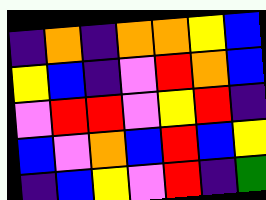[["indigo", "orange", "indigo", "orange", "orange", "yellow", "blue"], ["yellow", "blue", "indigo", "violet", "red", "orange", "blue"], ["violet", "red", "red", "violet", "yellow", "red", "indigo"], ["blue", "violet", "orange", "blue", "red", "blue", "yellow"], ["indigo", "blue", "yellow", "violet", "red", "indigo", "green"]]